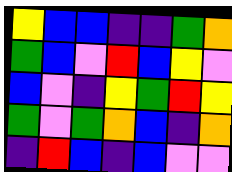[["yellow", "blue", "blue", "indigo", "indigo", "green", "orange"], ["green", "blue", "violet", "red", "blue", "yellow", "violet"], ["blue", "violet", "indigo", "yellow", "green", "red", "yellow"], ["green", "violet", "green", "orange", "blue", "indigo", "orange"], ["indigo", "red", "blue", "indigo", "blue", "violet", "violet"]]